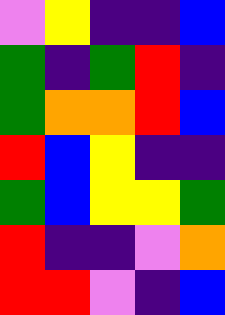[["violet", "yellow", "indigo", "indigo", "blue"], ["green", "indigo", "green", "red", "indigo"], ["green", "orange", "orange", "red", "blue"], ["red", "blue", "yellow", "indigo", "indigo"], ["green", "blue", "yellow", "yellow", "green"], ["red", "indigo", "indigo", "violet", "orange"], ["red", "red", "violet", "indigo", "blue"]]